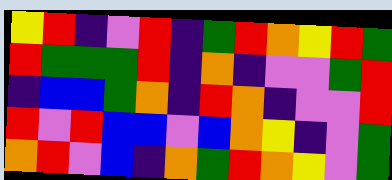[["yellow", "red", "indigo", "violet", "red", "indigo", "green", "red", "orange", "yellow", "red", "green"], ["red", "green", "green", "green", "red", "indigo", "orange", "indigo", "violet", "violet", "green", "red"], ["indigo", "blue", "blue", "green", "orange", "indigo", "red", "orange", "indigo", "violet", "violet", "red"], ["red", "violet", "red", "blue", "blue", "violet", "blue", "orange", "yellow", "indigo", "violet", "green"], ["orange", "red", "violet", "blue", "indigo", "orange", "green", "red", "orange", "yellow", "violet", "green"]]